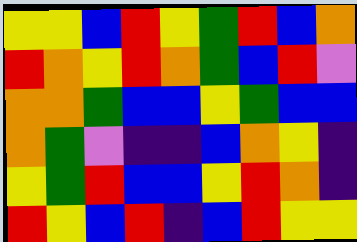[["yellow", "yellow", "blue", "red", "yellow", "green", "red", "blue", "orange"], ["red", "orange", "yellow", "red", "orange", "green", "blue", "red", "violet"], ["orange", "orange", "green", "blue", "blue", "yellow", "green", "blue", "blue"], ["orange", "green", "violet", "indigo", "indigo", "blue", "orange", "yellow", "indigo"], ["yellow", "green", "red", "blue", "blue", "yellow", "red", "orange", "indigo"], ["red", "yellow", "blue", "red", "indigo", "blue", "red", "yellow", "yellow"]]